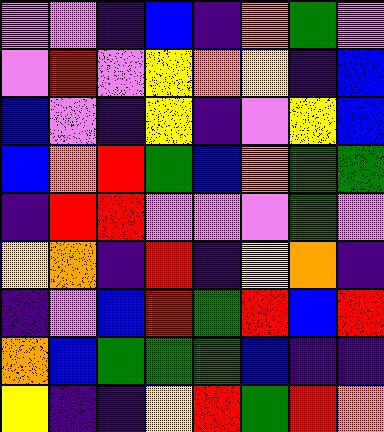[["violet", "violet", "indigo", "blue", "indigo", "orange", "green", "violet"], ["violet", "red", "violet", "yellow", "orange", "yellow", "indigo", "blue"], ["blue", "violet", "indigo", "yellow", "indigo", "violet", "yellow", "blue"], ["blue", "orange", "red", "green", "blue", "orange", "green", "green"], ["indigo", "red", "red", "violet", "violet", "violet", "green", "violet"], ["yellow", "orange", "indigo", "red", "indigo", "yellow", "orange", "indigo"], ["indigo", "violet", "blue", "red", "green", "red", "blue", "red"], ["orange", "blue", "green", "green", "green", "blue", "indigo", "indigo"], ["yellow", "indigo", "indigo", "yellow", "red", "green", "red", "orange"]]